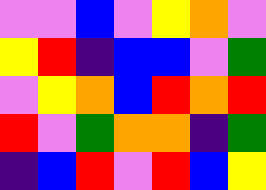[["violet", "violet", "blue", "violet", "yellow", "orange", "violet"], ["yellow", "red", "indigo", "blue", "blue", "violet", "green"], ["violet", "yellow", "orange", "blue", "red", "orange", "red"], ["red", "violet", "green", "orange", "orange", "indigo", "green"], ["indigo", "blue", "red", "violet", "red", "blue", "yellow"]]